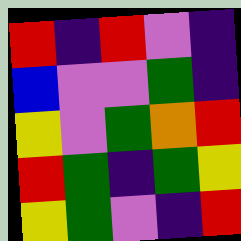[["red", "indigo", "red", "violet", "indigo"], ["blue", "violet", "violet", "green", "indigo"], ["yellow", "violet", "green", "orange", "red"], ["red", "green", "indigo", "green", "yellow"], ["yellow", "green", "violet", "indigo", "red"]]